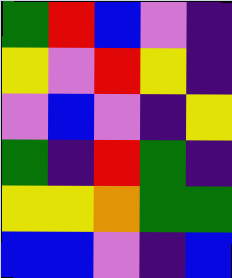[["green", "red", "blue", "violet", "indigo"], ["yellow", "violet", "red", "yellow", "indigo"], ["violet", "blue", "violet", "indigo", "yellow"], ["green", "indigo", "red", "green", "indigo"], ["yellow", "yellow", "orange", "green", "green"], ["blue", "blue", "violet", "indigo", "blue"]]